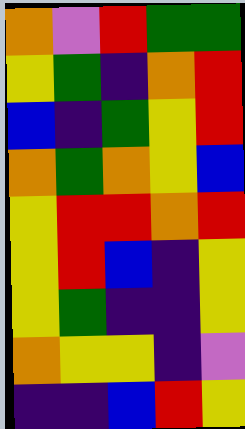[["orange", "violet", "red", "green", "green"], ["yellow", "green", "indigo", "orange", "red"], ["blue", "indigo", "green", "yellow", "red"], ["orange", "green", "orange", "yellow", "blue"], ["yellow", "red", "red", "orange", "red"], ["yellow", "red", "blue", "indigo", "yellow"], ["yellow", "green", "indigo", "indigo", "yellow"], ["orange", "yellow", "yellow", "indigo", "violet"], ["indigo", "indigo", "blue", "red", "yellow"]]